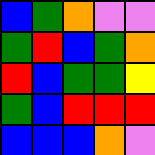[["blue", "green", "orange", "violet", "violet"], ["green", "red", "blue", "green", "orange"], ["red", "blue", "green", "green", "yellow"], ["green", "blue", "red", "red", "red"], ["blue", "blue", "blue", "orange", "violet"]]